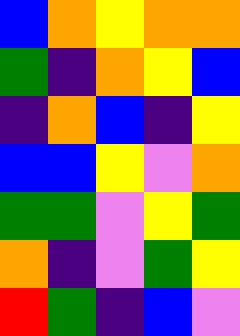[["blue", "orange", "yellow", "orange", "orange"], ["green", "indigo", "orange", "yellow", "blue"], ["indigo", "orange", "blue", "indigo", "yellow"], ["blue", "blue", "yellow", "violet", "orange"], ["green", "green", "violet", "yellow", "green"], ["orange", "indigo", "violet", "green", "yellow"], ["red", "green", "indigo", "blue", "violet"]]